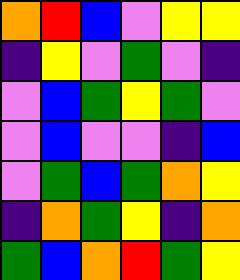[["orange", "red", "blue", "violet", "yellow", "yellow"], ["indigo", "yellow", "violet", "green", "violet", "indigo"], ["violet", "blue", "green", "yellow", "green", "violet"], ["violet", "blue", "violet", "violet", "indigo", "blue"], ["violet", "green", "blue", "green", "orange", "yellow"], ["indigo", "orange", "green", "yellow", "indigo", "orange"], ["green", "blue", "orange", "red", "green", "yellow"]]